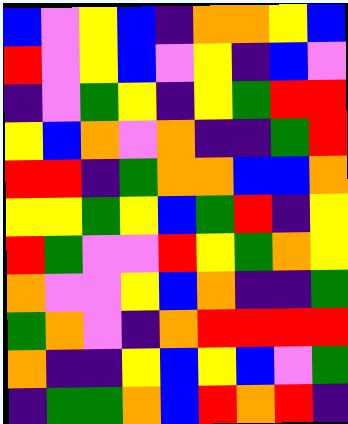[["blue", "violet", "yellow", "blue", "indigo", "orange", "orange", "yellow", "blue"], ["red", "violet", "yellow", "blue", "violet", "yellow", "indigo", "blue", "violet"], ["indigo", "violet", "green", "yellow", "indigo", "yellow", "green", "red", "red"], ["yellow", "blue", "orange", "violet", "orange", "indigo", "indigo", "green", "red"], ["red", "red", "indigo", "green", "orange", "orange", "blue", "blue", "orange"], ["yellow", "yellow", "green", "yellow", "blue", "green", "red", "indigo", "yellow"], ["red", "green", "violet", "violet", "red", "yellow", "green", "orange", "yellow"], ["orange", "violet", "violet", "yellow", "blue", "orange", "indigo", "indigo", "green"], ["green", "orange", "violet", "indigo", "orange", "red", "red", "red", "red"], ["orange", "indigo", "indigo", "yellow", "blue", "yellow", "blue", "violet", "green"], ["indigo", "green", "green", "orange", "blue", "red", "orange", "red", "indigo"]]